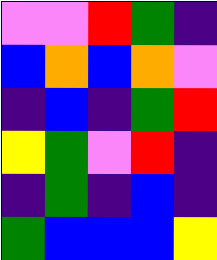[["violet", "violet", "red", "green", "indigo"], ["blue", "orange", "blue", "orange", "violet"], ["indigo", "blue", "indigo", "green", "red"], ["yellow", "green", "violet", "red", "indigo"], ["indigo", "green", "indigo", "blue", "indigo"], ["green", "blue", "blue", "blue", "yellow"]]